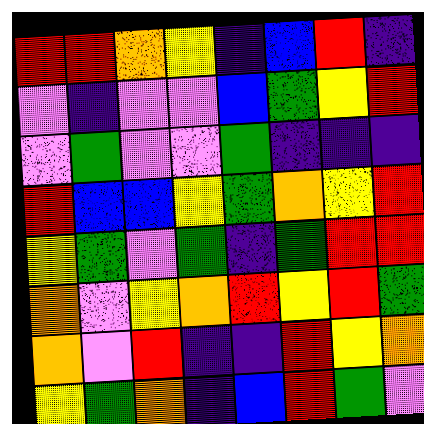[["red", "red", "orange", "yellow", "indigo", "blue", "red", "indigo"], ["violet", "indigo", "violet", "violet", "blue", "green", "yellow", "red"], ["violet", "green", "violet", "violet", "green", "indigo", "indigo", "indigo"], ["red", "blue", "blue", "yellow", "green", "orange", "yellow", "red"], ["yellow", "green", "violet", "green", "indigo", "green", "red", "red"], ["orange", "violet", "yellow", "orange", "red", "yellow", "red", "green"], ["orange", "violet", "red", "indigo", "indigo", "red", "yellow", "orange"], ["yellow", "green", "orange", "indigo", "blue", "red", "green", "violet"]]